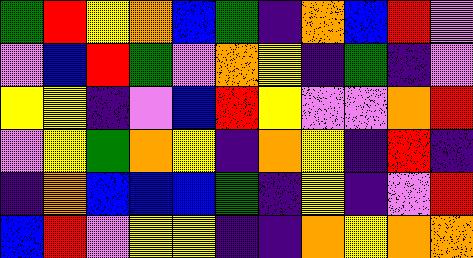[["green", "red", "yellow", "orange", "blue", "green", "indigo", "orange", "blue", "red", "violet"], ["violet", "blue", "red", "green", "violet", "orange", "yellow", "indigo", "green", "indigo", "violet"], ["yellow", "yellow", "indigo", "violet", "blue", "red", "yellow", "violet", "violet", "orange", "red"], ["violet", "yellow", "green", "orange", "yellow", "indigo", "orange", "yellow", "indigo", "red", "indigo"], ["indigo", "orange", "blue", "blue", "blue", "green", "indigo", "yellow", "indigo", "violet", "red"], ["blue", "red", "violet", "yellow", "yellow", "indigo", "indigo", "orange", "yellow", "orange", "orange"]]